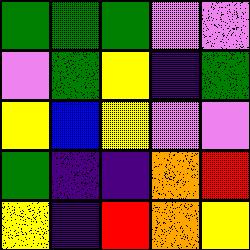[["green", "green", "green", "violet", "violet"], ["violet", "green", "yellow", "indigo", "green"], ["yellow", "blue", "yellow", "violet", "violet"], ["green", "indigo", "indigo", "orange", "red"], ["yellow", "indigo", "red", "orange", "yellow"]]